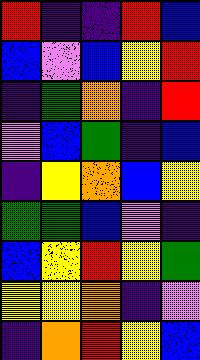[["red", "indigo", "indigo", "red", "blue"], ["blue", "violet", "blue", "yellow", "red"], ["indigo", "green", "orange", "indigo", "red"], ["violet", "blue", "green", "indigo", "blue"], ["indigo", "yellow", "orange", "blue", "yellow"], ["green", "green", "blue", "violet", "indigo"], ["blue", "yellow", "red", "yellow", "green"], ["yellow", "yellow", "orange", "indigo", "violet"], ["indigo", "orange", "red", "yellow", "blue"]]